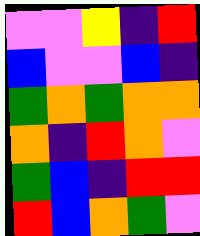[["violet", "violet", "yellow", "indigo", "red"], ["blue", "violet", "violet", "blue", "indigo"], ["green", "orange", "green", "orange", "orange"], ["orange", "indigo", "red", "orange", "violet"], ["green", "blue", "indigo", "red", "red"], ["red", "blue", "orange", "green", "violet"]]